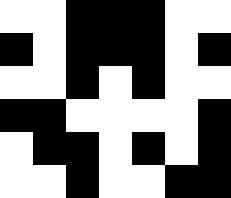[["white", "white", "black", "black", "black", "white", "white"], ["black", "white", "black", "black", "black", "white", "black"], ["white", "white", "black", "white", "black", "white", "white"], ["black", "black", "white", "white", "white", "white", "black"], ["white", "black", "black", "white", "black", "white", "black"], ["white", "white", "black", "white", "white", "black", "black"]]